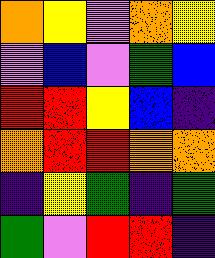[["orange", "yellow", "violet", "orange", "yellow"], ["violet", "blue", "violet", "green", "blue"], ["red", "red", "yellow", "blue", "indigo"], ["orange", "red", "red", "orange", "orange"], ["indigo", "yellow", "green", "indigo", "green"], ["green", "violet", "red", "red", "indigo"]]